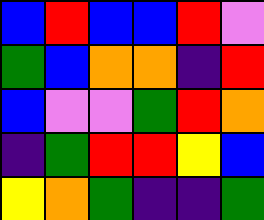[["blue", "red", "blue", "blue", "red", "violet"], ["green", "blue", "orange", "orange", "indigo", "red"], ["blue", "violet", "violet", "green", "red", "orange"], ["indigo", "green", "red", "red", "yellow", "blue"], ["yellow", "orange", "green", "indigo", "indigo", "green"]]